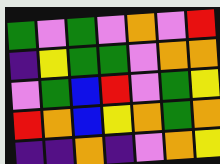[["green", "violet", "green", "violet", "orange", "violet", "red"], ["indigo", "yellow", "green", "green", "violet", "orange", "orange"], ["violet", "green", "blue", "red", "violet", "green", "yellow"], ["red", "orange", "blue", "yellow", "orange", "green", "orange"], ["indigo", "indigo", "orange", "indigo", "violet", "orange", "yellow"]]